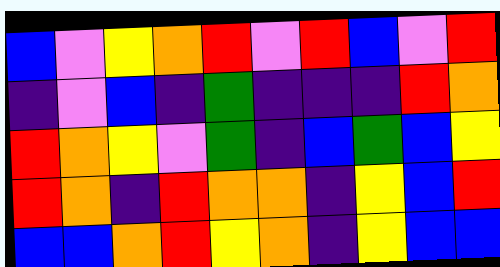[["blue", "violet", "yellow", "orange", "red", "violet", "red", "blue", "violet", "red"], ["indigo", "violet", "blue", "indigo", "green", "indigo", "indigo", "indigo", "red", "orange"], ["red", "orange", "yellow", "violet", "green", "indigo", "blue", "green", "blue", "yellow"], ["red", "orange", "indigo", "red", "orange", "orange", "indigo", "yellow", "blue", "red"], ["blue", "blue", "orange", "red", "yellow", "orange", "indigo", "yellow", "blue", "blue"]]